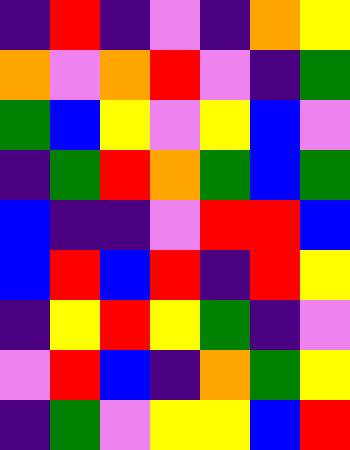[["indigo", "red", "indigo", "violet", "indigo", "orange", "yellow"], ["orange", "violet", "orange", "red", "violet", "indigo", "green"], ["green", "blue", "yellow", "violet", "yellow", "blue", "violet"], ["indigo", "green", "red", "orange", "green", "blue", "green"], ["blue", "indigo", "indigo", "violet", "red", "red", "blue"], ["blue", "red", "blue", "red", "indigo", "red", "yellow"], ["indigo", "yellow", "red", "yellow", "green", "indigo", "violet"], ["violet", "red", "blue", "indigo", "orange", "green", "yellow"], ["indigo", "green", "violet", "yellow", "yellow", "blue", "red"]]